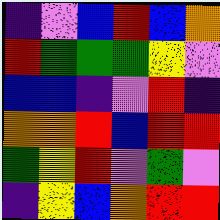[["indigo", "violet", "blue", "red", "blue", "orange"], ["red", "green", "green", "green", "yellow", "violet"], ["blue", "blue", "indigo", "violet", "red", "indigo"], ["orange", "orange", "red", "blue", "red", "red"], ["green", "yellow", "red", "violet", "green", "violet"], ["indigo", "yellow", "blue", "orange", "red", "red"]]